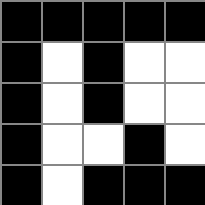[["black", "black", "black", "black", "black"], ["black", "white", "black", "white", "white"], ["black", "white", "black", "white", "white"], ["black", "white", "white", "black", "white"], ["black", "white", "black", "black", "black"]]